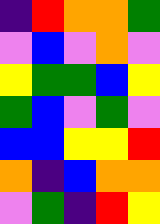[["indigo", "red", "orange", "orange", "green"], ["violet", "blue", "violet", "orange", "violet"], ["yellow", "green", "green", "blue", "yellow"], ["green", "blue", "violet", "green", "violet"], ["blue", "blue", "yellow", "yellow", "red"], ["orange", "indigo", "blue", "orange", "orange"], ["violet", "green", "indigo", "red", "yellow"]]